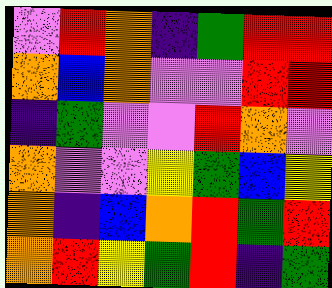[["violet", "red", "orange", "indigo", "green", "red", "red"], ["orange", "blue", "orange", "violet", "violet", "red", "red"], ["indigo", "green", "violet", "violet", "red", "orange", "violet"], ["orange", "violet", "violet", "yellow", "green", "blue", "yellow"], ["orange", "indigo", "blue", "orange", "red", "green", "red"], ["orange", "red", "yellow", "green", "red", "indigo", "green"]]